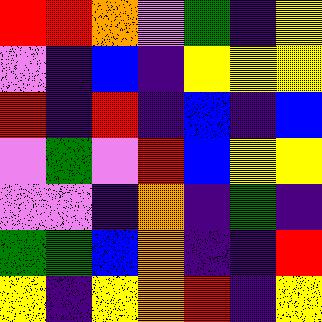[["red", "red", "orange", "violet", "green", "indigo", "yellow"], ["violet", "indigo", "blue", "indigo", "yellow", "yellow", "yellow"], ["red", "indigo", "red", "indigo", "blue", "indigo", "blue"], ["violet", "green", "violet", "red", "blue", "yellow", "yellow"], ["violet", "violet", "indigo", "orange", "indigo", "green", "indigo"], ["green", "green", "blue", "orange", "indigo", "indigo", "red"], ["yellow", "indigo", "yellow", "orange", "red", "indigo", "yellow"]]